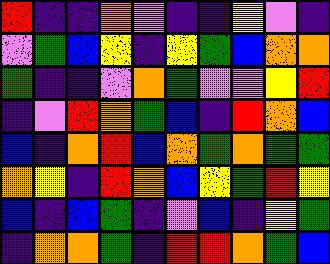[["red", "indigo", "indigo", "orange", "violet", "indigo", "indigo", "yellow", "violet", "indigo"], ["violet", "green", "blue", "yellow", "indigo", "yellow", "green", "blue", "orange", "orange"], ["green", "indigo", "indigo", "violet", "orange", "green", "violet", "violet", "yellow", "red"], ["indigo", "violet", "red", "orange", "green", "blue", "indigo", "red", "orange", "blue"], ["blue", "indigo", "orange", "red", "blue", "orange", "green", "orange", "green", "green"], ["orange", "yellow", "indigo", "red", "orange", "blue", "yellow", "green", "red", "yellow"], ["blue", "indigo", "blue", "green", "indigo", "violet", "blue", "indigo", "yellow", "green"], ["indigo", "orange", "orange", "green", "indigo", "red", "red", "orange", "green", "blue"]]